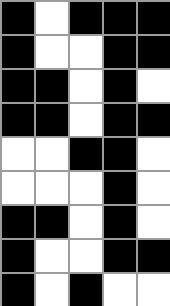[["black", "white", "black", "black", "black"], ["black", "white", "white", "black", "black"], ["black", "black", "white", "black", "white"], ["black", "black", "white", "black", "black"], ["white", "white", "black", "black", "white"], ["white", "white", "white", "black", "white"], ["black", "black", "white", "black", "white"], ["black", "white", "white", "black", "black"], ["black", "white", "black", "white", "white"]]